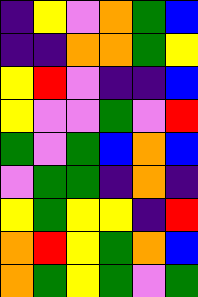[["indigo", "yellow", "violet", "orange", "green", "blue"], ["indigo", "indigo", "orange", "orange", "green", "yellow"], ["yellow", "red", "violet", "indigo", "indigo", "blue"], ["yellow", "violet", "violet", "green", "violet", "red"], ["green", "violet", "green", "blue", "orange", "blue"], ["violet", "green", "green", "indigo", "orange", "indigo"], ["yellow", "green", "yellow", "yellow", "indigo", "red"], ["orange", "red", "yellow", "green", "orange", "blue"], ["orange", "green", "yellow", "green", "violet", "green"]]